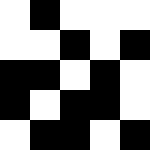[["white", "black", "white", "white", "white"], ["white", "white", "black", "white", "black"], ["black", "black", "white", "black", "white"], ["black", "white", "black", "black", "white"], ["white", "black", "black", "white", "black"]]